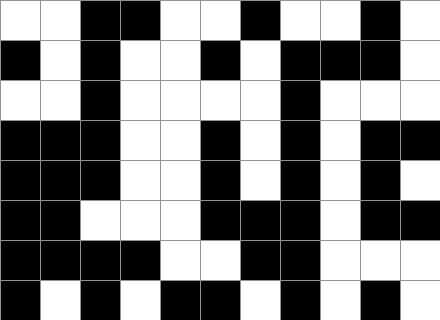[["white", "white", "black", "black", "white", "white", "black", "white", "white", "black", "white"], ["black", "white", "black", "white", "white", "black", "white", "black", "black", "black", "white"], ["white", "white", "black", "white", "white", "white", "white", "black", "white", "white", "white"], ["black", "black", "black", "white", "white", "black", "white", "black", "white", "black", "black"], ["black", "black", "black", "white", "white", "black", "white", "black", "white", "black", "white"], ["black", "black", "white", "white", "white", "black", "black", "black", "white", "black", "black"], ["black", "black", "black", "black", "white", "white", "black", "black", "white", "white", "white"], ["black", "white", "black", "white", "black", "black", "white", "black", "white", "black", "white"]]